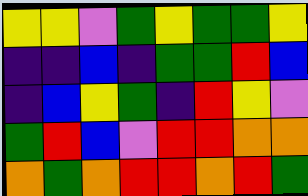[["yellow", "yellow", "violet", "green", "yellow", "green", "green", "yellow"], ["indigo", "indigo", "blue", "indigo", "green", "green", "red", "blue"], ["indigo", "blue", "yellow", "green", "indigo", "red", "yellow", "violet"], ["green", "red", "blue", "violet", "red", "red", "orange", "orange"], ["orange", "green", "orange", "red", "red", "orange", "red", "green"]]